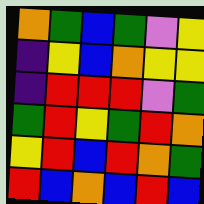[["orange", "green", "blue", "green", "violet", "yellow"], ["indigo", "yellow", "blue", "orange", "yellow", "yellow"], ["indigo", "red", "red", "red", "violet", "green"], ["green", "red", "yellow", "green", "red", "orange"], ["yellow", "red", "blue", "red", "orange", "green"], ["red", "blue", "orange", "blue", "red", "blue"]]